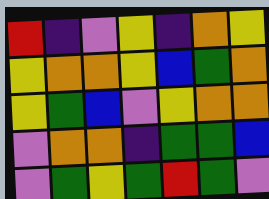[["red", "indigo", "violet", "yellow", "indigo", "orange", "yellow"], ["yellow", "orange", "orange", "yellow", "blue", "green", "orange"], ["yellow", "green", "blue", "violet", "yellow", "orange", "orange"], ["violet", "orange", "orange", "indigo", "green", "green", "blue"], ["violet", "green", "yellow", "green", "red", "green", "violet"]]